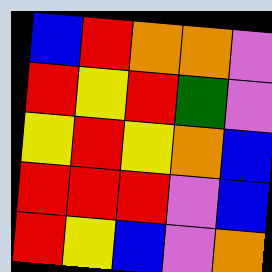[["blue", "red", "orange", "orange", "violet"], ["red", "yellow", "red", "green", "violet"], ["yellow", "red", "yellow", "orange", "blue"], ["red", "red", "red", "violet", "blue"], ["red", "yellow", "blue", "violet", "orange"]]